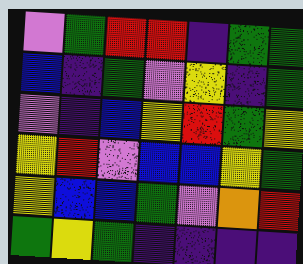[["violet", "green", "red", "red", "indigo", "green", "green"], ["blue", "indigo", "green", "violet", "yellow", "indigo", "green"], ["violet", "indigo", "blue", "yellow", "red", "green", "yellow"], ["yellow", "red", "violet", "blue", "blue", "yellow", "green"], ["yellow", "blue", "blue", "green", "violet", "orange", "red"], ["green", "yellow", "green", "indigo", "indigo", "indigo", "indigo"]]